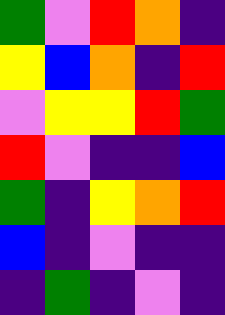[["green", "violet", "red", "orange", "indigo"], ["yellow", "blue", "orange", "indigo", "red"], ["violet", "yellow", "yellow", "red", "green"], ["red", "violet", "indigo", "indigo", "blue"], ["green", "indigo", "yellow", "orange", "red"], ["blue", "indigo", "violet", "indigo", "indigo"], ["indigo", "green", "indigo", "violet", "indigo"]]